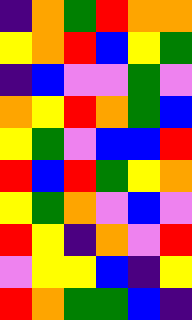[["indigo", "orange", "green", "red", "orange", "orange"], ["yellow", "orange", "red", "blue", "yellow", "green"], ["indigo", "blue", "violet", "violet", "green", "violet"], ["orange", "yellow", "red", "orange", "green", "blue"], ["yellow", "green", "violet", "blue", "blue", "red"], ["red", "blue", "red", "green", "yellow", "orange"], ["yellow", "green", "orange", "violet", "blue", "violet"], ["red", "yellow", "indigo", "orange", "violet", "red"], ["violet", "yellow", "yellow", "blue", "indigo", "yellow"], ["red", "orange", "green", "green", "blue", "indigo"]]